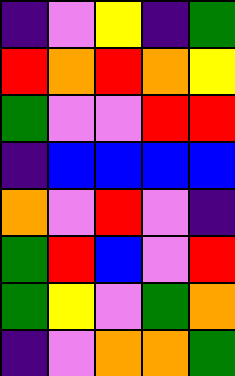[["indigo", "violet", "yellow", "indigo", "green"], ["red", "orange", "red", "orange", "yellow"], ["green", "violet", "violet", "red", "red"], ["indigo", "blue", "blue", "blue", "blue"], ["orange", "violet", "red", "violet", "indigo"], ["green", "red", "blue", "violet", "red"], ["green", "yellow", "violet", "green", "orange"], ["indigo", "violet", "orange", "orange", "green"]]